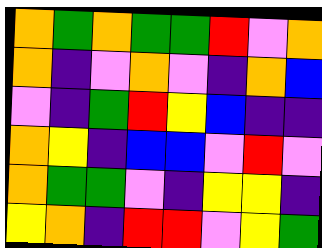[["orange", "green", "orange", "green", "green", "red", "violet", "orange"], ["orange", "indigo", "violet", "orange", "violet", "indigo", "orange", "blue"], ["violet", "indigo", "green", "red", "yellow", "blue", "indigo", "indigo"], ["orange", "yellow", "indigo", "blue", "blue", "violet", "red", "violet"], ["orange", "green", "green", "violet", "indigo", "yellow", "yellow", "indigo"], ["yellow", "orange", "indigo", "red", "red", "violet", "yellow", "green"]]